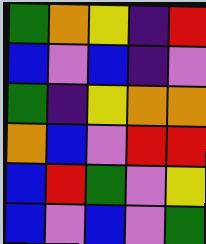[["green", "orange", "yellow", "indigo", "red"], ["blue", "violet", "blue", "indigo", "violet"], ["green", "indigo", "yellow", "orange", "orange"], ["orange", "blue", "violet", "red", "red"], ["blue", "red", "green", "violet", "yellow"], ["blue", "violet", "blue", "violet", "green"]]